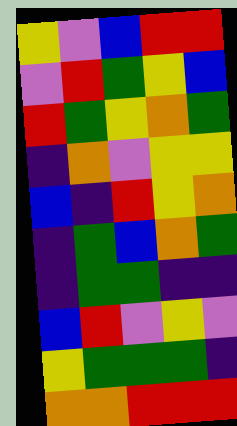[["yellow", "violet", "blue", "red", "red"], ["violet", "red", "green", "yellow", "blue"], ["red", "green", "yellow", "orange", "green"], ["indigo", "orange", "violet", "yellow", "yellow"], ["blue", "indigo", "red", "yellow", "orange"], ["indigo", "green", "blue", "orange", "green"], ["indigo", "green", "green", "indigo", "indigo"], ["blue", "red", "violet", "yellow", "violet"], ["yellow", "green", "green", "green", "indigo"], ["orange", "orange", "red", "red", "red"]]